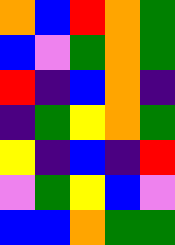[["orange", "blue", "red", "orange", "green"], ["blue", "violet", "green", "orange", "green"], ["red", "indigo", "blue", "orange", "indigo"], ["indigo", "green", "yellow", "orange", "green"], ["yellow", "indigo", "blue", "indigo", "red"], ["violet", "green", "yellow", "blue", "violet"], ["blue", "blue", "orange", "green", "green"]]